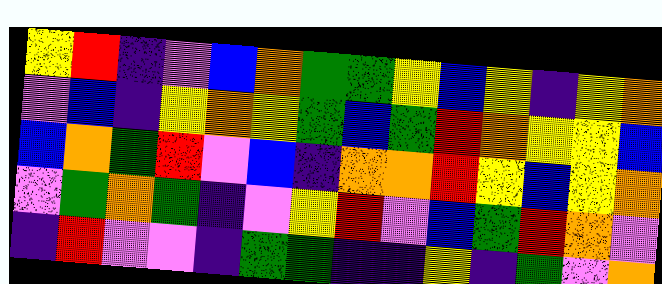[["yellow", "red", "indigo", "violet", "blue", "orange", "green", "green", "yellow", "blue", "yellow", "indigo", "yellow", "orange"], ["violet", "blue", "indigo", "yellow", "orange", "yellow", "green", "blue", "green", "red", "orange", "yellow", "yellow", "blue"], ["blue", "orange", "green", "red", "violet", "blue", "indigo", "orange", "orange", "red", "yellow", "blue", "yellow", "orange"], ["violet", "green", "orange", "green", "indigo", "violet", "yellow", "red", "violet", "blue", "green", "red", "orange", "violet"], ["indigo", "red", "violet", "violet", "indigo", "green", "green", "indigo", "indigo", "yellow", "indigo", "green", "violet", "orange"]]